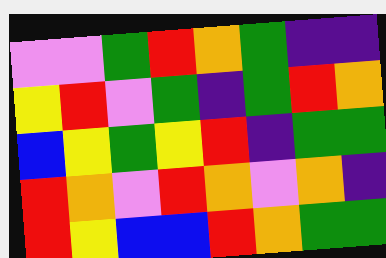[["violet", "violet", "green", "red", "orange", "green", "indigo", "indigo"], ["yellow", "red", "violet", "green", "indigo", "green", "red", "orange"], ["blue", "yellow", "green", "yellow", "red", "indigo", "green", "green"], ["red", "orange", "violet", "red", "orange", "violet", "orange", "indigo"], ["red", "yellow", "blue", "blue", "red", "orange", "green", "green"]]